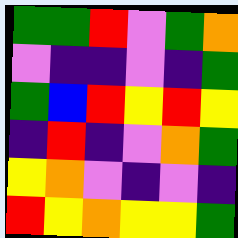[["green", "green", "red", "violet", "green", "orange"], ["violet", "indigo", "indigo", "violet", "indigo", "green"], ["green", "blue", "red", "yellow", "red", "yellow"], ["indigo", "red", "indigo", "violet", "orange", "green"], ["yellow", "orange", "violet", "indigo", "violet", "indigo"], ["red", "yellow", "orange", "yellow", "yellow", "green"]]